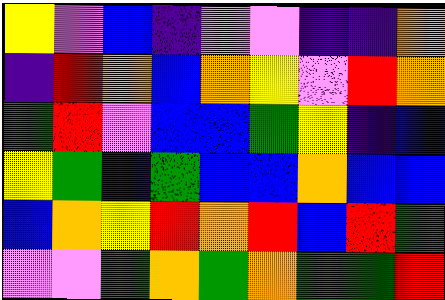[["yellow", "violet", "blue", "indigo", "violet", "violet", "indigo", "indigo", "orange"], ["indigo", "red", "orange", "blue", "orange", "yellow", "violet", "red", "orange"], ["green", "red", "violet", "blue", "blue", "green", "yellow", "indigo", "blue"], ["yellow", "green", "indigo", "green", "blue", "blue", "orange", "blue", "blue"], ["blue", "orange", "yellow", "red", "orange", "red", "blue", "red", "green"], ["violet", "violet", "green", "orange", "green", "orange", "green", "green", "red"]]